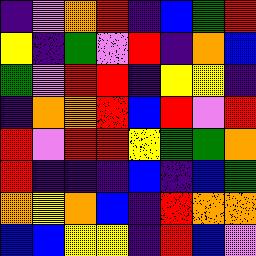[["indigo", "violet", "orange", "red", "indigo", "blue", "green", "red"], ["yellow", "indigo", "green", "violet", "red", "indigo", "orange", "blue"], ["green", "violet", "red", "red", "indigo", "yellow", "yellow", "indigo"], ["indigo", "orange", "orange", "red", "blue", "red", "violet", "red"], ["red", "violet", "red", "red", "yellow", "green", "green", "orange"], ["red", "indigo", "indigo", "indigo", "blue", "indigo", "blue", "green"], ["orange", "yellow", "orange", "blue", "indigo", "red", "orange", "orange"], ["blue", "blue", "yellow", "yellow", "indigo", "red", "blue", "violet"]]